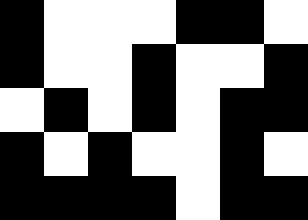[["black", "white", "white", "white", "black", "black", "white"], ["black", "white", "white", "black", "white", "white", "black"], ["white", "black", "white", "black", "white", "black", "black"], ["black", "white", "black", "white", "white", "black", "white"], ["black", "black", "black", "black", "white", "black", "black"]]